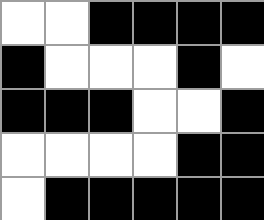[["white", "white", "black", "black", "black", "black"], ["black", "white", "white", "white", "black", "white"], ["black", "black", "black", "white", "white", "black"], ["white", "white", "white", "white", "black", "black"], ["white", "black", "black", "black", "black", "black"]]